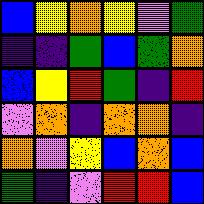[["blue", "yellow", "orange", "yellow", "violet", "green"], ["indigo", "indigo", "green", "blue", "green", "orange"], ["blue", "yellow", "red", "green", "indigo", "red"], ["violet", "orange", "indigo", "orange", "orange", "indigo"], ["orange", "violet", "yellow", "blue", "orange", "blue"], ["green", "indigo", "violet", "red", "red", "blue"]]